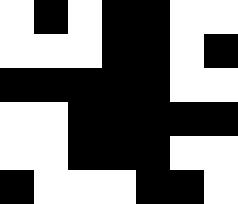[["white", "black", "white", "black", "black", "white", "white"], ["white", "white", "white", "black", "black", "white", "black"], ["black", "black", "black", "black", "black", "white", "white"], ["white", "white", "black", "black", "black", "black", "black"], ["white", "white", "black", "black", "black", "white", "white"], ["black", "white", "white", "white", "black", "black", "white"]]